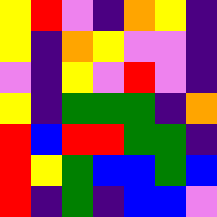[["yellow", "red", "violet", "indigo", "orange", "yellow", "indigo"], ["yellow", "indigo", "orange", "yellow", "violet", "violet", "indigo"], ["violet", "indigo", "yellow", "violet", "red", "violet", "indigo"], ["yellow", "indigo", "green", "green", "green", "indigo", "orange"], ["red", "blue", "red", "red", "green", "green", "indigo"], ["red", "yellow", "green", "blue", "blue", "green", "blue"], ["red", "indigo", "green", "indigo", "blue", "blue", "violet"]]